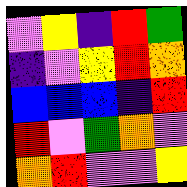[["violet", "yellow", "indigo", "red", "green"], ["indigo", "violet", "yellow", "red", "orange"], ["blue", "blue", "blue", "indigo", "red"], ["red", "violet", "green", "orange", "violet"], ["orange", "red", "violet", "violet", "yellow"]]